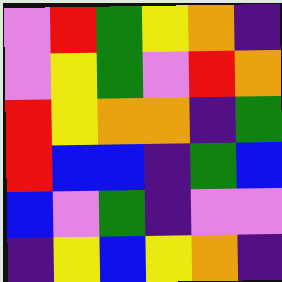[["violet", "red", "green", "yellow", "orange", "indigo"], ["violet", "yellow", "green", "violet", "red", "orange"], ["red", "yellow", "orange", "orange", "indigo", "green"], ["red", "blue", "blue", "indigo", "green", "blue"], ["blue", "violet", "green", "indigo", "violet", "violet"], ["indigo", "yellow", "blue", "yellow", "orange", "indigo"]]